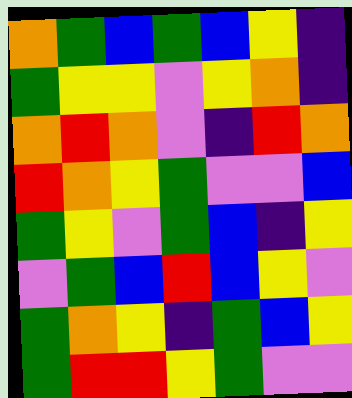[["orange", "green", "blue", "green", "blue", "yellow", "indigo"], ["green", "yellow", "yellow", "violet", "yellow", "orange", "indigo"], ["orange", "red", "orange", "violet", "indigo", "red", "orange"], ["red", "orange", "yellow", "green", "violet", "violet", "blue"], ["green", "yellow", "violet", "green", "blue", "indigo", "yellow"], ["violet", "green", "blue", "red", "blue", "yellow", "violet"], ["green", "orange", "yellow", "indigo", "green", "blue", "yellow"], ["green", "red", "red", "yellow", "green", "violet", "violet"]]